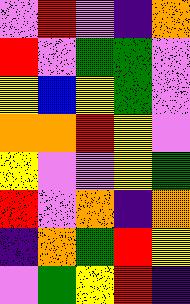[["violet", "red", "violet", "indigo", "orange"], ["red", "violet", "green", "green", "violet"], ["yellow", "blue", "yellow", "green", "violet"], ["orange", "orange", "red", "yellow", "violet"], ["yellow", "violet", "violet", "yellow", "green"], ["red", "violet", "orange", "indigo", "orange"], ["indigo", "orange", "green", "red", "yellow"], ["violet", "green", "yellow", "red", "indigo"]]